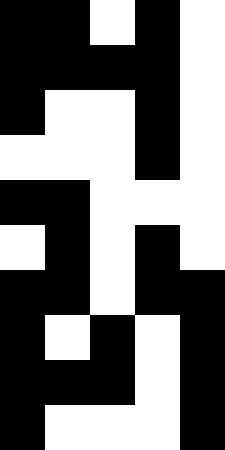[["black", "black", "white", "black", "white"], ["black", "black", "black", "black", "white"], ["black", "white", "white", "black", "white"], ["white", "white", "white", "black", "white"], ["black", "black", "white", "white", "white"], ["white", "black", "white", "black", "white"], ["black", "black", "white", "black", "black"], ["black", "white", "black", "white", "black"], ["black", "black", "black", "white", "black"], ["black", "white", "white", "white", "black"]]